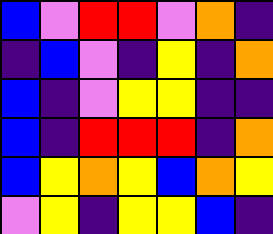[["blue", "violet", "red", "red", "violet", "orange", "indigo"], ["indigo", "blue", "violet", "indigo", "yellow", "indigo", "orange"], ["blue", "indigo", "violet", "yellow", "yellow", "indigo", "indigo"], ["blue", "indigo", "red", "red", "red", "indigo", "orange"], ["blue", "yellow", "orange", "yellow", "blue", "orange", "yellow"], ["violet", "yellow", "indigo", "yellow", "yellow", "blue", "indigo"]]